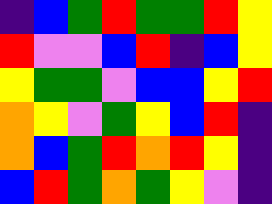[["indigo", "blue", "green", "red", "green", "green", "red", "yellow"], ["red", "violet", "violet", "blue", "red", "indigo", "blue", "yellow"], ["yellow", "green", "green", "violet", "blue", "blue", "yellow", "red"], ["orange", "yellow", "violet", "green", "yellow", "blue", "red", "indigo"], ["orange", "blue", "green", "red", "orange", "red", "yellow", "indigo"], ["blue", "red", "green", "orange", "green", "yellow", "violet", "indigo"]]